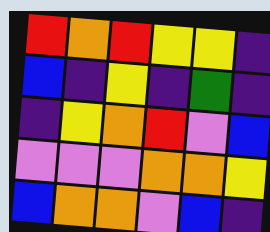[["red", "orange", "red", "yellow", "yellow", "indigo"], ["blue", "indigo", "yellow", "indigo", "green", "indigo"], ["indigo", "yellow", "orange", "red", "violet", "blue"], ["violet", "violet", "violet", "orange", "orange", "yellow"], ["blue", "orange", "orange", "violet", "blue", "indigo"]]